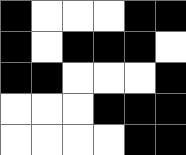[["black", "white", "white", "white", "black", "black"], ["black", "white", "black", "black", "black", "white"], ["black", "black", "white", "white", "white", "black"], ["white", "white", "white", "black", "black", "black"], ["white", "white", "white", "white", "black", "black"]]